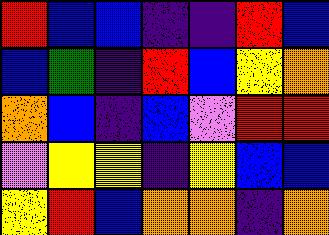[["red", "blue", "blue", "indigo", "indigo", "red", "blue"], ["blue", "green", "indigo", "red", "blue", "yellow", "orange"], ["orange", "blue", "indigo", "blue", "violet", "red", "red"], ["violet", "yellow", "yellow", "indigo", "yellow", "blue", "blue"], ["yellow", "red", "blue", "orange", "orange", "indigo", "orange"]]